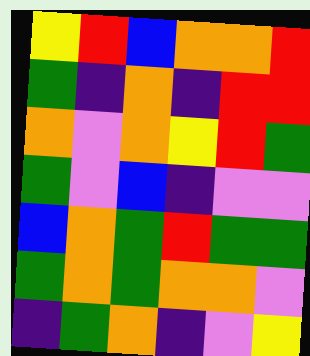[["yellow", "red", "blue", "orange", "orange", "red"], ["green", "indigo", "orange", "indigo", "red", "red"], ["orange", "violet", "orange", "yellow", "red", "green"], ["green", "violet", "blue", "indigo", "violet", "violet"], ["blue", "orange", "green", "red", "green", "green"], ["green", "orange", "green", "orange", "orange", "violet"], ["indigo", "green", "orange", "indigo", "violet", "yellow"]]